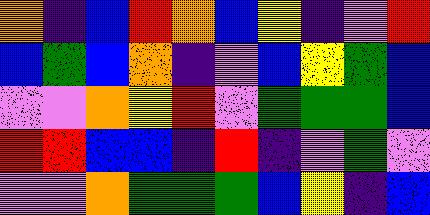[["orange", "indigo", "blue", "red", "orange", "blue", "yellow", "indigo", "violet", "red"], ["blue", "green", "blue", "orange", "indigo", "violet", "blue", "yellow", "green", "blue"], ["violet", "violet", "orange", "yellow", "red", "violet", "green", "green", "green", "blue"], ["red", "red", "blue", "blue", "indigo", "red", "indigo", "violet", "green", "violet"], ["violet", "violet", "orange", "green", "green", "green", "blue", "yellow", "indigo", "blue"]]